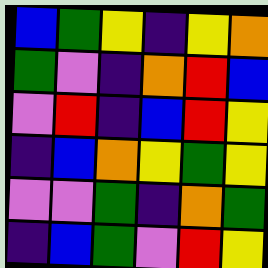[["blue", "green", "yellow", "indigo", "yellow", "orange"], ["green", "violet", "indigo", "orange", "red", "blue"], ["violet", "red", "indigo", "blue", "red", "yellow"], ["indigo", "blue", "orange", "yellow", "green", "yellow"], ["violet", "violet", "green", "indigo", "orange", "green"], ["indigo", "blue", "green", "violet", "red", "yellow"]]